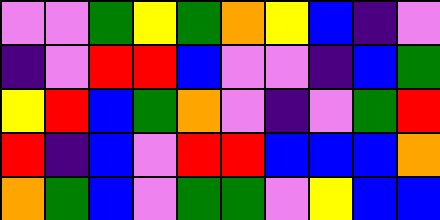[["violet", "violet", "green", "yellow", "green", "orange", "yellow", "blue", "indigo", "violet"], ["indigo", "violet", "red", "red", "blue", "violet", "violet", "indigo", "blue", "green"], ["yellow", "red", "blue", "green", "orange", "violet", "indigo", "violet", "green", "red"], ["red", "indigo", "blue", "violet", "red", "red", "blue", "blue", "blue", "orange"], ["orange", "green", "blue", "violet", "green", "green", "violet", "yellow", "blue", "blue"]]